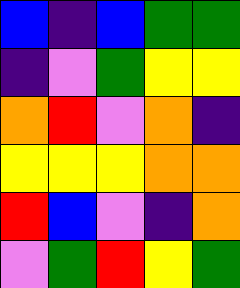[["blue", "indigo", "blue", "green", "green"], ["indigo", "violet", "green", "yellow", "yellow"], ["orange", "red", "violet", "orange", "indigo"], ["yellow", "yellow", "yellow", "orange", "orange"], ["red", "blue", "violet", "indigo", "orange"], ["violet", "green", "red", "yellow", "green"]]